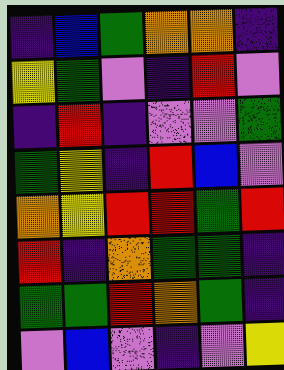[["indigo", "blue", "green", "orange", "orange", "indigo"], ["yellow", "green", "violet", "indigo", "red", "violet"], ["indigo", "red", "indigo", "violet", "violet", "green"], ["green", "yellow", "indigo", "red", "blue", "violet"], ["orange", "yellow", "red", "red", "green", "red"], ["red", "indigo", "orange", "green", "green", "indigo"], ["green", "green", "red", "orange", "green", "indigo"], ["violet", "blue", "violet", "indigo", "violet", "yellow"]]